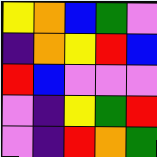[["yellow", "orange", "blue", "green", "violet"], ["indigo", "orange", "yellow", "red", "blue"], ["red", "blue", "violet", "violet", "violet"], ["violet", "indigo", "yellow", "green", "red"], ["violet", "indigo", "red", "orange", "green"]]